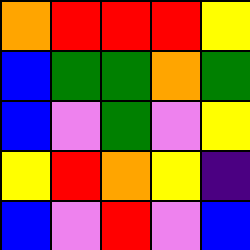[["orange", "red", "red", "red", "yellow"], ["blue", "green", "green", "orange", "green"], ["blue", "violet", "green", "violet", "yellow"], ["yellow", "red", "orange", "yellow", "indigo"], ["blue", "violet", "red", "violet", "blue"]]